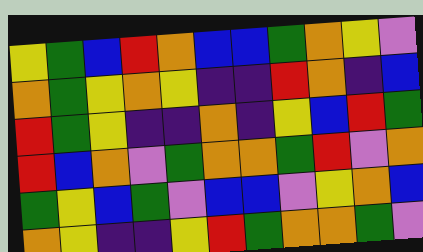[["yellow", "green", "blue", "red", "orange", "blue", "blue", "green", "orange", "yellow", "violet"], ["orange", "green", "yellow", "orange", "yellow", "indigo", "indigo", "red", "orange", "indigo", "blue"], ["red", "green", "yellow", "indigo", "indigo", "orange", "indigo", "yellow", "blue", "red", "green"], ["red", "blue", "orange", "violet", "green", "orange", "orange", "green", "red", "violet", "orange"], ["green", "yellow", "blue", "green", "violet", "blue", "blue", "violet", "yellow", "orange", "blue"], ["orange", "yellow", "indigo", "indigo", "yellow", "red", "green", "orange", "orange", "green", "violet"]]